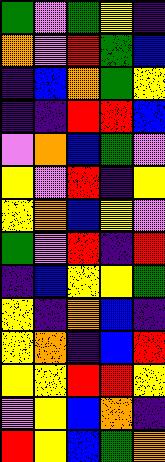[["green", "violet", "green", "yellow", "indigo"], ["orange", "violet", "red", "green", "blue"], ["indigo", "blue", "orange", "green", "yellow"], ["indigo", "indigo", "red", "red", "blue"], ["violet", "orange", "blue", "green", "violet"], ["yellow", "violet", "red", "indigo", "yellow"], ["yellow", "orange", "blue", "yellow", "violet"], ["green", "violet", "red", "indigo", "red"], ["indigo", "blue", "yellow", "yellow", "green"], ["yellow", "indigo", "orange", "blue", "indigo"], ["yellow", "orange", "indigo", "blue", "red"], ["yellow", "yellow", "red", "red", "yellow"], ["violet", "yellow", "blue", "orange", "indigo"], ["red", "yellow", "blue", "green", "orange"]]